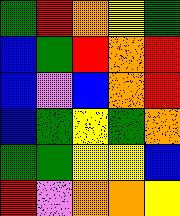[["green", "red", "orange", "yellow", "green"], ["blue", "green", "red", "orange", "red"], ["blue", "violet", "blue", "orange", "red"], ["blue", "green", "yellow", "green", "orange"], ["green", "green", "yellow", "yellow", "blue"], ["red", "violet", "orange", "orange", "yellow"]]